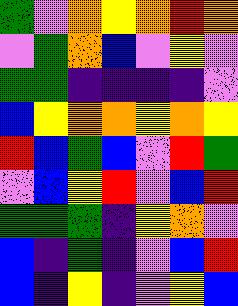[["green", "violet", "orange", "yellow", "orange", "red", "orange"], ["violet", "green", "orange", "blue", "violet", "yellow", "violet"], ["green", "green", "indigo", "indigo", "indigo", "indigo", "violet"], ["blue", "yellow", "orange", "orange", "yellow", "orange", "yellow"], ["red", "blue", "green", "blue", "violet", "red", "green"], ["violet", "blue", "yellow", "red", "violet", "blue", "red"], ["green", "green", "green", "indigo", "yellow", "orange", "violet"], ["blue", "indigo", "green", "indigo", "violet", "blue", "red"], ["blue", "indigo", "yellow", "indigo", "violet", "yellow", "blue"]]